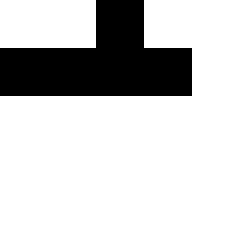[["white", "white", "black", "white", "white"], ["black", "black", "black", "black", "white"], ["white", "white", "white", "white", "white"], ["white", "white", "white", "white", "white"], ["white", "white", "white", "white", "white"]]